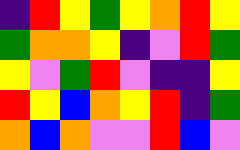[["indigo", "red", "yellow", "green", "yellow", "orange", "red", "yellow"], ["green", "orange", "orange", "yellow", "indigo", "violet", "red", "green"], ["yellow", "violet", "green", "red", "violet", "indigo", "indigo", "yellow"], ["red", "yellow", "blue", "orange", "yellow", "red", "indigo", "green"], ["orange", "blue", "orange", "violet", "violet", "red", "blue", "violet"]]